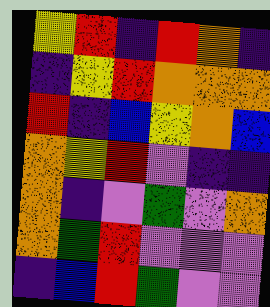[["yellow", "red", "indigo", "red", "orange", "indigo"], ["indigo", "yellow", "red", "orange", "orange", "orange"], ["red", "indigo", "blue", "yellow", "orange", "blue"], ["orange", "yellow", "red", "violet", "indigo", "indigo"], ["orange", "indigo", "violet", "green", "violet", "orange"], ["orange", "green", "red", "violet", "violet", "violet"], ["indigo", "blue", "red", "green", "violet", "violet"]]